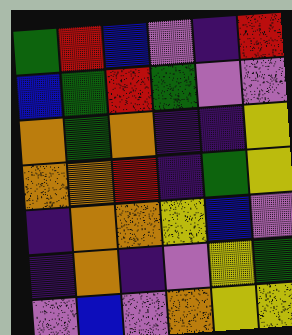[["green", "red", "blue", "violet", "indigo", "red"], ["blue", "green", "red", "green", "violet", "violet"], ["orange", "green", "orange", "indigo", "indigo", "yellow"], ["orange", "orange", "red", "indigo", "green", "yellow"], ["indigo", "orange", "orange", "yellow", "blue", "violet"], ["indigo", "orange", "indigo", "violet", "yellow", "green"], ["violet", "blue", "violet", "orange", "yellow", "yellow"]]